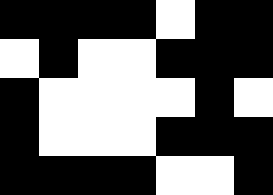[["black", "black", "black", "black", "white", "black", "black"], ["white", "black", "white", "white", "black", "black", "black"], ["black", "white", "white", "white", "white", "black", "white"], ["black", "white", "white", "white", "black", "black", "black"], ["black", "black", "black", "black", "white", "white", "black"]]